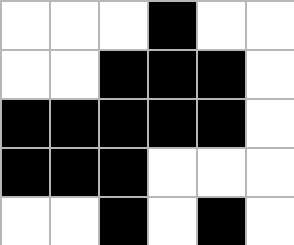[["white", "white", "white", "black", "white", "white"], ["white", "white", "black", "black", "black", "white"], ["black", "black", "black", "black", "black", "white"], ["black", "black", "black", "white", "white", "white"], ["white", "white", "black", "white", "black", "white"]]